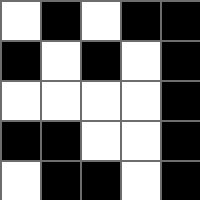[["white", "black", "white", "black", "black"], ["black", "white", "black", "white", "black"], ["white", "white", "white", "white", "black"], ["black", "black", "white", "white", "black"], ["white", "black", "black", "white", "black"]]